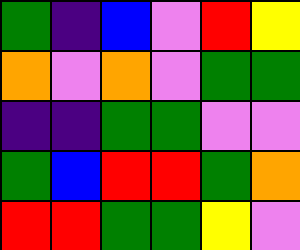[["green", "indigo", "blue", "violet", "red", "yellow"], ["orange", "violet", "orange", "violet", "green", "green"], ["indigo", "indigo", "green", "green", "violet", "violet"], ["green", "blue", "red", "red", "green", "orange"], ["red", "red", "green", "green", "yellow", "violet"]]